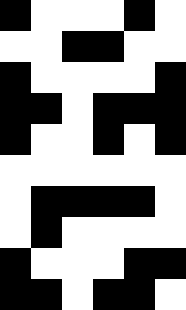[["black", "white", "white", "white", "black", "white"], ["white", "white", "black", "black", "white", "white"], ["black", "white", "white", "white", "white", "black"], ["black", "black", "white", "black", "black", "black"], ["black", "white", "white", "black", "white", "black"], ["white", "white", "white", "white", "white", "white"], ["white", "black", "black", "black", "black", "white"], ["white", "black", "white", "white", "white", "white"], ["black", "white", "white", "white", "black", "black"], ["black", "black", "white", "black", "black", "white"]]